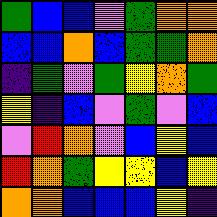[["green", "blue", "blue", "violet", "green", "orange", "orange"], ["blue", "blue", "orange", "blue", "green", "green", "orange"], ["indigo", "green", "violet", "green", "yellow", "orange", "green"], ["yellow", "indigo", "blue", "violet", "green", "violet", "blue"], ["violet", "red", "orange", "violet", "blue", "yellow", "blue"], ["red", "orange", "green", "yellow", "yellow", "blue", "yellow"], ["orange", "orange", "blue", "blue", "blue", "yellow", "indigo"]]